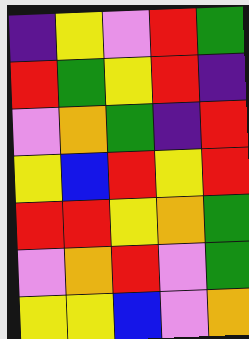[["indigo", "yellow", "violet", "red", "green"], ["red", "green", "yellow", "red", "indigo"], ["violet", "orange", "green", "indigo", "red"], ["yellow", "blue", "red", "yellow", "red"], ["red", "red", "yellow", "orange", "green"], ["violet", "orange", "red", "violet", "green"], ["yellow", "yellow", "blue", "violet", "orange"]]